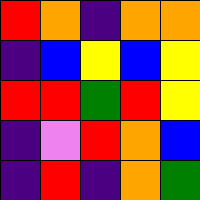[["red", "orange", "indigo", "orange", "orange"], ["indigo", "blue", "yellow", "blue", "yellow"], ["red", "red", "green", "red", "yellow"], ["indigo", "violet", "red", "orange", "blue"], ["indigo", "red", "indigo", "orange", "green"]]